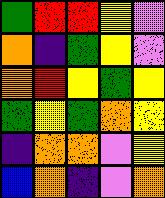[["green", "red", "red", "yellow", "violet"], ["orange", "indigo", "green", "yellow", "violet"], ["orange", "red", "yellow", "green", "yellow"], ["green", "yellow", "green", "orange", "yellow"], ["indigo", "orange", "orange", "violet", "yellow"], ["blue", "orange", "indigo", "violet", "orange"]]